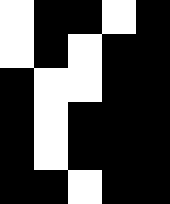[["white", "black", "black", "white", "black"], ["white", "black", "white", "black", "black"], ["black", "white", "white", "black", "black"], ["black", "white", "black", "black", "black"], ["black", "white", "black", "black", "black"], ["black", "black", "white", "black", "black"]]